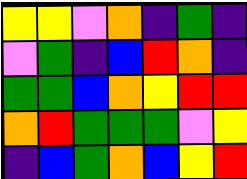[["yellow", "yellow", "violet", "orange", "indigo", "green", "indigo"], ["violet", "green", "indigo", "blue", "red", "orange", "indigo"], ["green", "green", "blue", "orange", "yellow", "red", "red"], ["orange", "red", "green", "green", "green", "violet", "yellow"], ["indigo", "blue", "green", "orange", "blue", "yellow", "red"]]